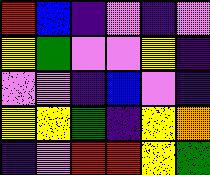[["red", "blue", "indigo", "violet", "indigo", "violet"], ["yellow", "green", "violet", "violet", "yellow", "indigo"], ["violet", "violet", "indigo", "blue", "violet", "indigo"], ["yellow", "yellow", "green", "indigo", "yellow", "orange"], ["indigo", "violet", "red", "red", "yellow", "green"]]